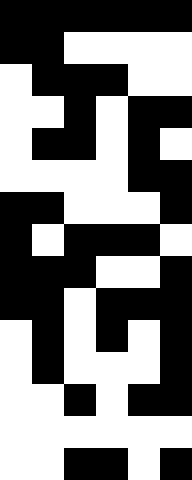[["black", "black", "black", "black", "black", "black"], ["black", "black", "white", "white", "white", "white"], ["white", "black", "black", "black", "white", "white"], ["white", "white", "black", "white", "black", "black"], ["white", "black", "black", "white", "black", "white"], ["white", "white", "white", "white", "black", "black"], ["black", "black", "white", "white", "white", "black"], ["black", "white", "black", "black", "black", "white"], ["black", "black", "black", "white", "white", "black"], ["black", "black", "white", "black", "black", "black"], ["white", "black", "white", "black", "white", "black"], ["white", "black", "white", "white", "white", "black"], ["white", "white", "black", "white", "black", "black"], ["white", "white", "white", "white", "white", "white"], ["white", "white", "black", "black", "white", "black"]]